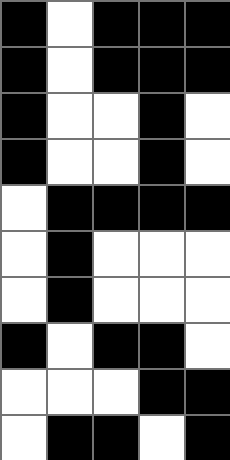[["black", "white", "black", "black", "black"], ["black", "white", "black", "black", "black"], ["black", "white", "white", "black", "white"], ["black", "white", "white", "black", "white"], ["white", "black", "black", "black", "black"], ["white", "black", "white", "white", "white"], ["white", "black", "white", "white", "white"], ["black", "white", "black", "black", "white"], ["white", "white", "white", "black", "black"], ["white", "black", "black", "white", "black"]]